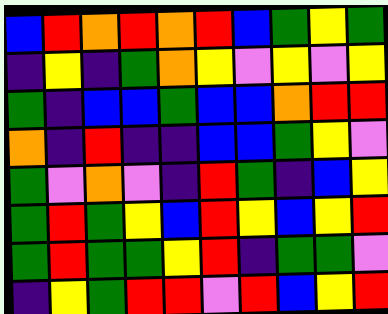[["blue", "red", "orange", "red", "orange", "red", "blue", "green", "yellow", "green"], ["indigo", "yellow", "indigo", "green", "orange", "yellow", "violet", "yellow", "violet", "yellow"], ["green", "indigo", "blue", "blue", "green", "blue", "blue", "orange", "red", "red"], ["orange", "indigo", "red", "indigo", "indigo", "blue", "blue", "green", "yellow", "violet"], ["green", "violet", "orange", "violet", "indigo", "red", "green", "indigo", "blue", "yellow"], ["green", "red", "green", "yellow", "blue", "red", "yellow", "blue", "yellow", "red"], ["green", "red", "green", "green", "yellow", "red", "indigo", "green", "green", "violet"], ["indigo", "yellow", "green", "red", "red", "violet", "red", "blue", "yellow", "red"]]